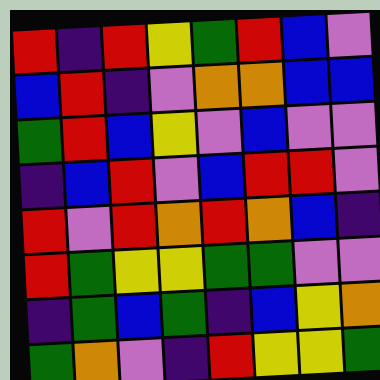[["red", "indigo", "red", "yellow", "green", "red", "blue", "violet"], ["blue", "red", "indigo", "violet", "orange", "orange", "blue", "blue"], ["green", "red", "blue", "yellow", "violet", "blue", "violet", "violet"], ["indigo", "blue", "red", "violet", "blue", "red", "red", "violet"], ["red", "violet", "red", "orange", "red", "orange", "blue", "indigo"], ["red", "green", "yellow", "yellow", "green", "green", "violet", "violet"], ["indigo", "green", "blue", "green", "indigo", "blue", "yellow", "orange"], ["green", "orange", "violet", "indigo", "red", "yellow", "yellow", "green"]]